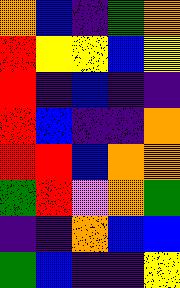[["orange", "blue", "indigo", "green", "orange"], ["red", "yellow", "yellow", "blue", "yellow"], ["red", "indigo", "blue", "indigo", "indigo"], ["red", "blue", "indigo", "indigo", "orange"], ["red", "red", "blue", "orange", "orange"], ["green", "red", "violet", "orange", "green"], ["indigo", "indigo", "orange", "blue", "blue"], ["green", "blue", "indigo", "indigo", "yellow"]]